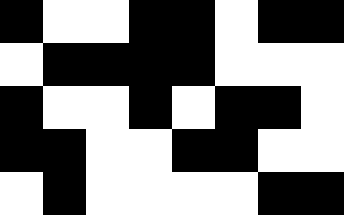[["black", "white", "white", "black", "black", "white", "black", "black"], ["white", "black", "black", "black", "black", "white", "white", "white"], ["black", "white", "white", "black", "white", "black", "black", "white"], ["black", "black", "white", "white", "black", "black", "white", "white"], ["white", "black", "white", "white", "white", "white", "black", "black"]]